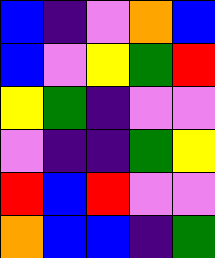[["blue", "indigo", "violet", "orange", "blue"], ["blue", "violet", "yellow", "green", "red"], ["yellow", "green", "indigo", "violet", "violet"], ["violet", "indigo", "indigo", "green", "yellow"], ["red", "blue", "red", "violet", "violet"], ["orange", "blue", "blue", "indigo", "green"]]